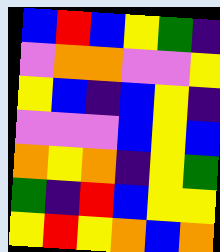[["blue", "red", "blue", "yellow", "green", "indigo"], ["violet", "orange", "orange", "violet", "violet", "yellow"], ["yellow", "blue", "indigo", "blue", "yellow", "indigo"], ["violet", "violet", "violet", "blue", "yellow", "blue"], ["orange", "yellow", "orange", "indigo", "yellow", "green"], ["green", "indigo", "red", "blue", "yellow", "yellow"], ["yellow", "red", "yellow", "orange", "blue", "orange"]]